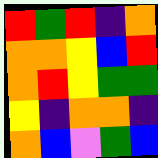[["red", "green", "red", "indigo", "orange"], ["orange", "orange", "yellow", "blue", "red"], ["orange", "red", "yellow", "green", "green"], ["yellow", "indigo", "orange", "orange", "indigo"], ["orange", "blue", "violet", "green", "blue"]]